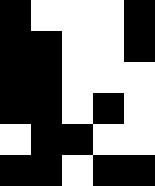[["black", "white", "white", "white", "black"], ["black", "black", "white", "white", "black"], ["black", "black", "white", "white", "white"], ["black", "black", "white", "black", "white"], ["white", "black", "black", "white", "white"], ["black", "black", "white", "black", "black"]]